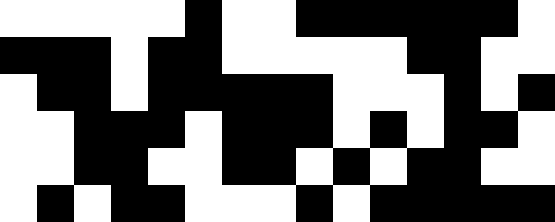[["white", "white", "white", "white", "white", "black", "white", "white", "black", "black", "black", "black", "black", "black", "white"], ["black", "black", "black", "white", "black", "black", "white", "white", "white", "white", "white", "black", "black", "white", "white"], ["white", "black", "black", "white", "black", "black", "black", "black", "black", "white", "white", "white", "black", "white", "black"], ["white", "white", "black", "black", "black", "white", "black", "black", "black", "white", "black", "white", "black", "black", "white"], ["white", "white", "black", "black", "white", "white", "black", "black", "white", "black", "white", "black", "black", "white", "white"], ["white", "black", "white", "black", "black", "white", "white", "white", "black", "white", "black", "black", "black", "black", "black"]]